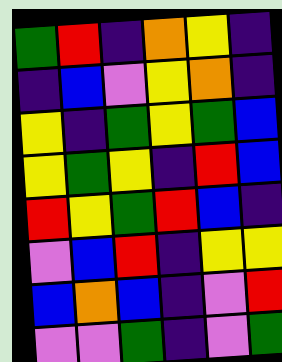[["green", "red", "indigo", "orange", "yellow", "indigo"], ["indigo", "blue", "violet", "yellow", "orange", "indigo"], ["yellow", "indigo", "green", "yellow", "green", "blue"], ["yellow", "green", "yellow", "indigo", "red", "blue"], ["red", "yellow", "green", "red", "blue", "indigo"], ["violet", "blue", "red", "indigo", "yellow", "yellow"], ["blue", "orange", "blue", "indigo", "violet", "red"], ["violet", "violet", "green", "indigo", "violet", "green"]]